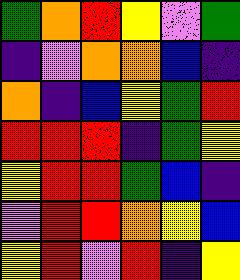[["green", "orange", "red", "yellow", "violet", "green"], ["indigo", "violet", "orange", "orange", "blue", "indigo"], ["orange", "indigo", "blue", "yellow", "green", "red"], ["red", "red", "red", "indigo", "green", "yellow"], ["yellow", "red", "red", "green", "blue", "indigo"], ["violet", "red", "red", "orange", "yellow", "blue"], ["yellow", "red", "violet", "red", "indigo", "yellow"]]